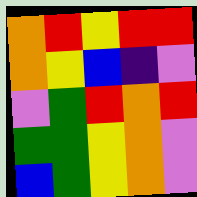[["orange", "red", "yellow", "red", "red"], ["orange", "yellow", "blue", "indigo", "violet"], ["violet", "green", "red", "orange", "red"], ["green", "green", "yellow", "orange", "violet"], ["blue", "green", "yellow", "orange", "violet"]]